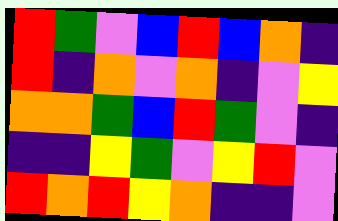[["red", "green", "violet", "blue", "red", "blue", "orange", "indigo"], ["red", "indigo", "orange", "violet", "orange", "indigo", "violet", "yellow"], ["orange", "orange", "green", "blue", "red", "green", "violet", "indigo"], ["indigo", "indigo", "yellow", "green", "violet", "yellow", "red", "violet"], ["red", "orange", "red", "yellow", "orange", "indigo", "indigo", "violet"]]